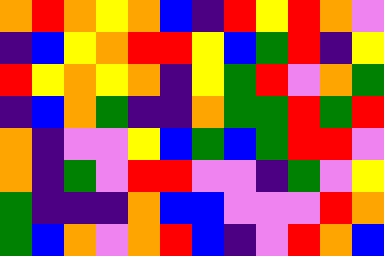[["orange", "red", "orange", "yellow", "orange", "blue", "indigo", "red", "yellow", "red", "orange", "violet"], ["indigo", "blue", "yellow", "orange", "red", "red", "yellow", "blue", "green", "red", "indigo", "yellow"], ["red", "yellow", "orange", "yellow", "orange", "indigo", "yellow", "green", "red", "violet", "orange", "green"], ["indigo", "blue", "orange", "green", "indigo", "indigo", "orange", "green", "green", "red", "green", "red"], ["orange", "indigo", "violet", "violet", "yellow", "blue", "green", "blue", "green", "red", "red", "violet"], ["orange", "indigo", "green", "violet", "red", "red", "violet", "violet", "indigo", "green", "violet", "yellow"], ["green", "indigo", "indigo", "indigo", "orange", "blue", "blue", "violet", "violet", "violet", "red", "orange"], ["green", "blue", "orange", "violet", "orange", "red", "blue", "indigo", "violet", "red", "orange", "blue"]]